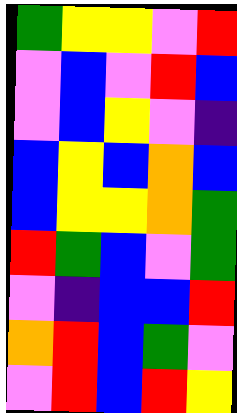[["green", "yellow", "yellow", "violet", "red"], ["violet", "blue", "violet", "red", "blue"], ["violet", "blue", "yellow", "violet", "indigo"], ["blue", "yellow", "blue", "orange", "blue"], ["blue", "yellow", "yellow", "orange", "green"], ["red", "green", "blue", "violet", "green"], ["violet", "indigo", "blue", "blue", "red"], ["orange", "red", "blue", "green", "violet"], ["violet", "red", "blue", "red", "yellow"]]